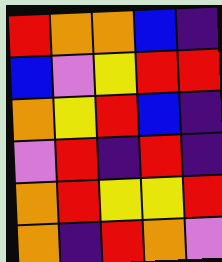[["red", "orange", "orange", "blue", "indigo"], ["blue", "violet", "yellow", "red", "red"], ["orange", "yellow", "red", "blue", "indigo"], ["violet", "red", "indigo", "red", "indigo"], ["orange", "red", "yellow", "yellow", "red"], ["orange", "indigo", "red", "orange", "violet"]]